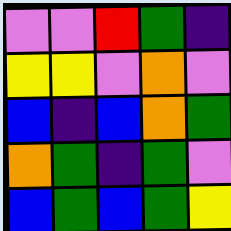[["violet", "violet", "red", "green", "indigo"], ["yellow", "yellow", "violet", "orange", "violet"], ["blue", "indigo", "blue", "orange", "green"], ["orange", "green", "indigo", "green", "violet"], ["blue", "green", "blue", "green", "yellow"]]